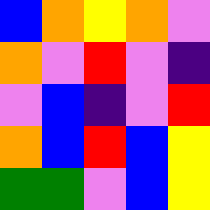[["blue", "orange", "yellow", "orange", "violet"], ["orange", "violet", "red", "violet", "indigo"], ["violet", "blue", "indigo", "violet", "red"], ["orange", "blue", "red", "blue", "yellow"], ["green", "green", "violet", "blue", "yellow"]]